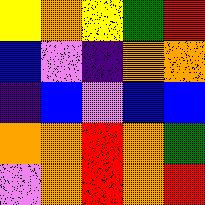[["yellow", "orange", "yellow", "green", "red"], ["blue", "violet", "indigo", "orange", "orange"], ["indigo", "blue", "violet", "blue", "blue"], ["orange", "orange", "red", "orange", "green"], ["violet", "orange", "red", "orange", "red"]]